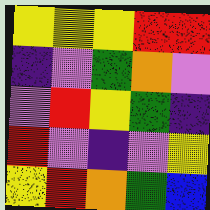[["yellow", "yellow", "yellow", "red", "red"], ["indigo", "violet", "green", "orange", "violet"], ["violet", "red", "yellow", "green", "indigo"], ["red", "violet", "indigo", "violet", "yellow"], ["yellow", "red", "orange", "green", "blue"]]